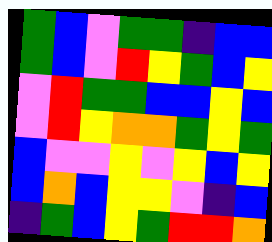[["green", "blue", "violet", "green", "green", "indigo", "blue", "blue"], ["green", "blue", "violet", "red", "yellow", "green", "blue", "yellow"], ["violet", "red", "green", "green", "blue", "blue", "yellow", "blue"], ["violet", "red", "yellow", "orange", "orange", "green", "yellow", "green"], ["blue", "violet", "violet", "yellow", "violet", "yellow", "blue", "yellow"], ["blue", "orange", "blue", "yellow", "yellow", "violet", "indigo", "blue"], ["indigo", "green", "blue", "yellow", "green", "red", "red", "orange"]]